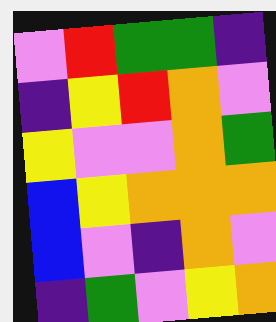[["violet", "red", "green", "green", "indigo"], ["indigo", "yellow", "red", "orange", "violet"], ["yellow", "violet", "violet", "orange", "green"], ["blue", "yellow", "orange", "orange", "orange"], ["blue", "violet", "indigo", "orange", "violet"], ["indigo", "green", "violet", "yellow", "orange"]]